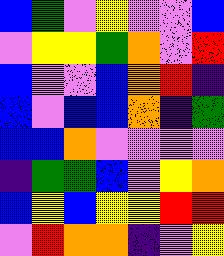[["blue", "green", "violet", "yellow", "violet", "violet", "blue"], ["violet", "yellow", "yellow", "green", "orange", "violet", "red"], ["blue", "violet", "violet", "blue", "orange", "red", "indigo"], ["blue", "violet", "blue", "blue", "orange", "indigo", "green"], ["blue", "blue", "orange", "violet", "violet", "violet", "violet"], ["indigo", "green", "green", "blue", "violet", "yellow", "orange"], ["blue", "yellow", "blue", "yellow", "yellow", "red", "red"], ["violet", "red", "orange", "orange", "indigo", "violet", "yellow"]]